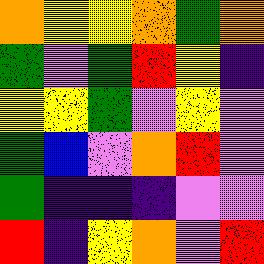[["orange", "yellow", "yellow", "orange", "green", "orange"], ["green", "violet", "green", "red", "yellow", "indigo"], ["yellow", "yellow", "green", "violet", "yellow", "violet"], ["green", "blue", "violet", "orange", "red", "violet"], ["green", "indigo", "indigo", "indigo", "violet", "violet"], ["red", "indigo", "yellow", "orange", "violet", "red"]]